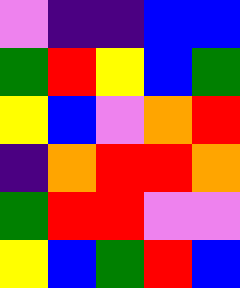[["violet", "indigo", "indigo", "blue", "blue"], ["green", "red", "yellow", "blue", "green"], ["yellow", "blue", "violet", "orange", "red"], ["indigo", "orange", "red", "red", "orange"], ["green", "red", "red", "violet", "violet"], ["yellow", "blue", "green", "red", "blue"]]